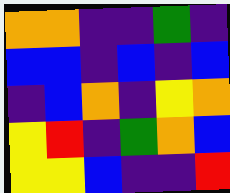[["orange", "orange", "indigo", "indigo", "green", "indigo"], ["blue", "blue", "indigo", "blue", "indigo", "blue"], ["indigo", "blue", "orange", "indigo", "yellow", "orange"], ["yellow", "red", "indigo", "green", "orange", "blue"], ["yellow", "yellow", "blue", "indigo", "indigo", "red"]]